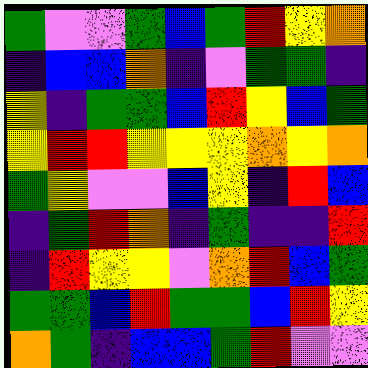[["green", "violet", "violet", "green", "blue", "green", "red", "yellow", "orange"], ["indigo", "blue", "blue", "orange", "indigo", "violet", "green", "green", "indigo"], ["yellow", "indigo", "green", "green", "blue", "red", "yellow", "blue", "green"], ["yellow", "red", "red", "yellow", "yellow", "yellow", "orange", "yellow", "orange"], ["green", "yellow", "violet", "violet", "blue", "yellow", "indigo", "red", "blue"], ["indigo", "green", "red", "orange", "indigo", "green", "indigo", "indigo", "red"], ["indigo", "red", "yellow", "yellow", "violet", "orange", "red", "blue", "green"], ["green", "green", "blue", "red", "green", "green", "blue", "red", "yellow"], ["orange", "green", "indigo", "blue", "blue", "green", "red", "violet", "violet"]]